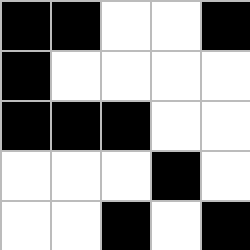[["black", "black", "white", "white", "black"], ["black", "white", "white", "white", "white"], ["black", "black", "black", "white", "white"], ["white", "white", "white", "black", "white"], ["white", "white", "black", "white", "black"]]